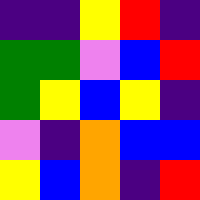[["indigo", "indigo", "yellow", "red", "indigo"], ["green", "green", "violet", "blue", "red"], ["green", "yellow", "blue", "yellow", "indigo"], ["violet", "indigo", "orange", "blue", "blue"], ["yellow", "blue", "orange", "indigo", "red"]]